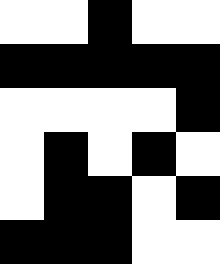[["white", "white", "black", "white", "white"], ["black", "black", "black", "black", "black"], ["white", "white", "white", "white", "black"], ["white", "black", "white", "black", "white"], ["white", "black", "black", "white", "black"], ["black", "black", "black", "white", "white"]]